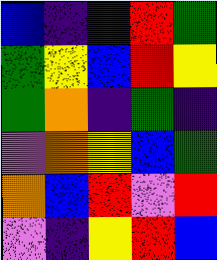[["blue", "indigo", "indigo", "red", "green"], ["green", "yellow", "blue", "red", "yellow"], ["green", "orange", "indigo", "green", "indigo"], ["violet", "orange", "yellow", "blue", "green"], ["orange", "blue", "red", "violet", "red"], ["violet", "indigo", "yellow", "red", "blue"]]